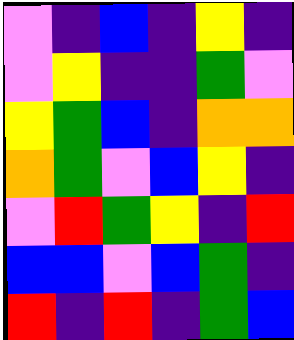[["violet", "indigo", "blue", "indigo", "yellow", "indigo"], ["violet", "yellow", "indigo", "indigo", "green", "violet"], ["yellow", "green", "blue", "indigo", "orange", "orange"], ["orange", "green", "violet", "blue", "yellow", "indigo"], ["violet", "red", "green", "yellow", "indigo", "red"], ["blue", "blue", "violet", "blue", "green", "indigo"], ["red", "indigo", "red", "indigo", "green", "blue"]]